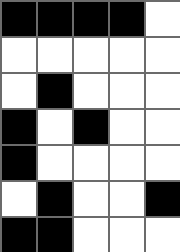[["black", "black", "black", "black", "white"], ["white", "white", "white", "white", "white"], ["white", "black", "white", "white", "white"], ["black", "white", "black", "white", "white"], ["black", "white", "white", "white", "white"], ["white", "black", "white", "white", "black"], ["black", "black", "white", "white", "white"]]